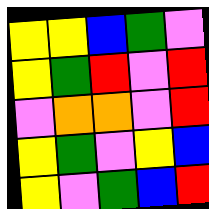[["yellow", "yellow", "blue", "green", "violet"], ["yellow", "green", "red", "violet", "red"], ["violet", "orange", "orange", "violet", "red"], ["yellow", "green", "violet", "yellow", "blue"], ["yellow", "violet", "green", "blue", "red"]]